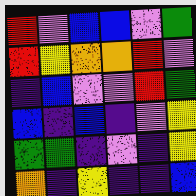[["red", "violet", "blue", "blue", "violet", "green"], ["red", "yellow", "orange", "orange", "red", "violet"], ["indigo", "blue", "violet", "violet", "red", "green"], ["blue", "indigo", "blue", "indigo", "violet", "yellow"], ["green", "green", "indigo", "violet", "indigo", "yellow"], ["orange", "indigo", "yellow", "indigo", "indigo", "blue"]]